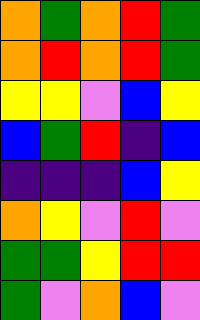[["orange", "green", "orange", "red", "green"], ["orange", "red", "orange", "red", "green"], ["yellow", "yellow", "violet", "blue", "yellow"], ["blue", "green", "red", "indigo", "blue"], ["indigo", "indigo", "indigo", "blue", "yellow"], ["orange", "yellow", "violet", "red", "violet"], ["green", "green", "yellow", "red", "red"], ["green", "violet", "orange", "blue", "violet"]]